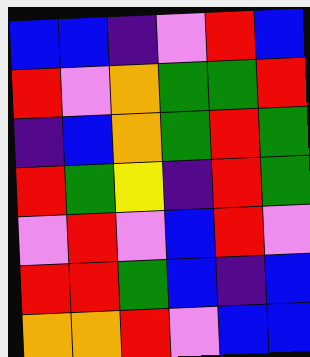[["blue", "blue", "indigo", "violet", "red", "blue"], ["red", "violet", "orange", "green", "green", "red"], ["indigo", "blue", "orange", "green", "red", "green"], ["red", "green", "yellow", "indigo", "red", "green"], ["violet", "red", "violet", "blue", "red", "violet"], ["red", "red", "green", "blue", "indigo", "blue"], ["orange", "orange", "red", "violet", "blue", "blue"]]